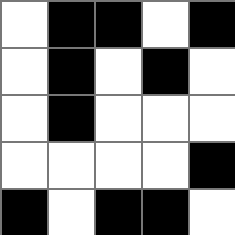[["white", "black", "black", "white", "black"], ["white", "black", "white", "black", "white"], ["white", "black", "white", "white", "white"], ["white", "white", "white", "white", "black"], ["black", "white", "black", "black", "white"]]